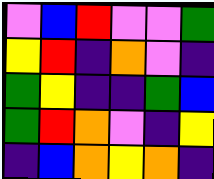[["violet", "blue", "red", "violet", "violet", "green"], ["yellow", "red", "indigo", "orange", "violet", "indigo"], ["green", "yellow", "indigo", "indigo", "green", "blue"], ["green", "red", "orange", "violet", "indigo", "yellow"], ["indigo", "blue", "orange", "yellow", "orange", "indigo"]]